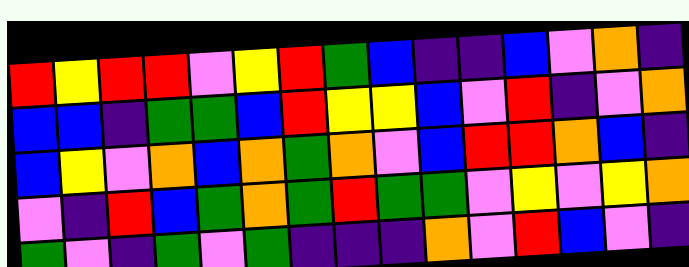[["red", "yellow", "red", "red", "violet", "yellow", "red", "green", "blue", "indigo", "indigo", "blue", "violet", "orange", "indigo"], ["blue", "blue", "indigo", "green", "green", "blue", "red", "yellow", "yellow", "blue", "violet", "red", "indigo", "violet", "orange"], ["blue", "yellow", "violet", "orange", "blue", "orange", "green", "orange", "violet", "blue", "red", "red", "orange", "blue", "indigo"], ["violet", "indigo", "red", "blue", "green", "orange", "green", "red", "green", "green", "violet", "yellow", "violet", "yellow", "orange"], ["green", "violet", "indigo", "green", "violet", "green", "indigo", "indigo", "indigo", "orange", "violet", "red", "blue", "violet", "indigo"]]